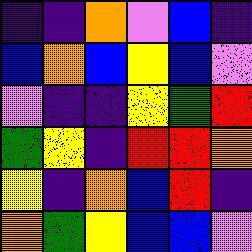[["indigo", "indigo", "orange", "violet", "blue", "indigo"], ["blue", "orange", "blue", "yellow", "blue", "violet"], ["violet", "indigo", "indigo", "yellow", "green", "red"], ["green", "yellow", "indigo", "red", "red", "orange"], ["yellow", "indigo", "orange", "blue", "red", "indigo"], ["orange", "green", "yellow", "blue", "blue", "violet"]]